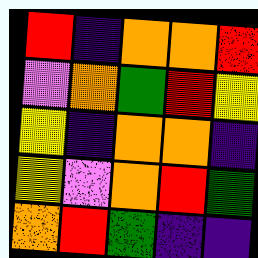[["red", "indigo", "orange", "orange", "red"], ["violet", "orange", "green", "red", "yellow"], ["yellow", "indigo", "orange", "orange", "indigo"], ["yellow", "violet", "orange", "red", "green"], ["orange", "red", "green", "indigo", "indigo"]]